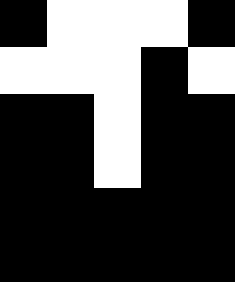[["black", "white", "white", "white", "black"], ["white", "white", "white", "black", "white"], ["black", "black", "white", "black", "black"], ["black", "black", "white", "black", "black"], ["black", "black", "black", "black", "black"], ["black", "black", "black", "black", "black"]]